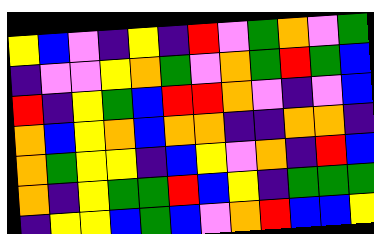[["yellow", "blue", "violet", "indigo", "yellow", "indigo", "red", "violet", "green", "orange", "violet", "green"], ["indigo", "violet", "violet", "yellow", "orange", "green", "violet", "orange", "green", "red", "green", "blue"], ["red", "indigo", "yellow", "green", "blue", "red", "red", "orange", "violet", "indigo", "violet", "blue"], ["orange", "blue", "yellow", "orange", "blue", "orange", "orange", "indigo", "indigo", "orange", "orange", "indigo"], ["orange", "green", "yellow", "yellow", "indigo", "blue", "yellow", "violet", "orange", "indigo", "red", "blue"], ["orange", "indigo", "yellow", "green", "green", "red", "blue", "yellow", "indigo", "green", "green", "green"], ["indigo", "yellow", "yellow", "blue", "green", "blue", "violet", "orange", "red", "blue", "blue", "yellow"]]